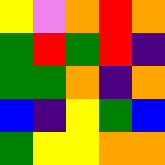[["yellow", "violet", "orange", "red", "orange"], ["green", "red", "green", "red", "indigo"], ["green", "green", "orange", "indigo", "orange"], ["blue", "indigo", "yellow", "green", "blue"], ["green", "yellow", "yellow", "orange", "orange"]]